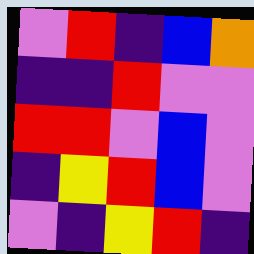[["violet", "red", "indigo", "blue", "orange"], ["indigo", "indigo", "red", "violet", "violet"], ["red", "red", "violet", "blue", "violet"], ["indigo", "yellow", "red", "blue", "violet"], ["violet", "indigo", "yellow", "red", "indigo"]]